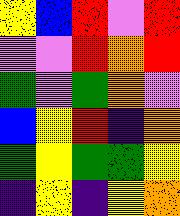[["yellow", "blue", "red", "violet", "red"], ["violet", "violet", "red", "orange", "red"], ["green", "violet", "green", "orange", "violet"], ["blue", "yellow", "red", "indigo", "orange"], ["green", "yellow", "green", "green", "yellow"], ["indigo", "yellow", "indigo", "yellow", "orange"]]